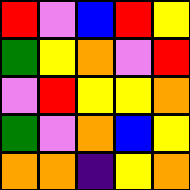[["red", "violet", "blue", "red", "yellow"], ["green", "yellow", "orange", "violet", "red"], ["violet", "red", "yellow", "yellow", "orange"], ["green", "violet", "orange", "blue", "yellow"], ["orange", "orange", "indigo", "yellow", "orange"]]